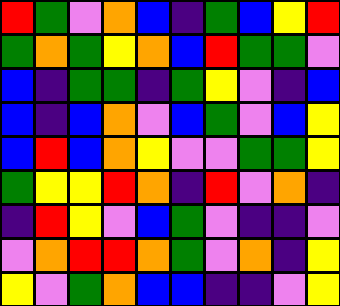[["red", "green", "violet", "orange", "blue", "indigo", "green", "blue", "yellow", "red"], ["green", "orange", "green", "yellow", "orange", "blue", "red", "green", "green", "violet"], ["blue", "indigo", "green", "green", "indigo", "green", "yellow", "violet", "indigo", "blue"], ["blue", "indigo", "blue", "orange", "violet", "blue", "green", "violet", "blue", "yellow"], ["blue", "red", "blue", "orange", "yellow", "violet", "violet", "green", "green", "yellow"], ["green", "yellow", "yellow", "red", "orange", "indigo", "red", "violet", "orange", "indigo"], ["indigo", "red", "yellow", "violet", "blue", "green", "violet", "indigo", "indigo", "violet"], ["violet", "orange", "red", "red", "orange", "green", "violet", "orange", "indigo", "yellow"], ["yellow", "violet", "green", "orange", "blue", "blue", "indigo", "indigo", "violet", "yellow"]]